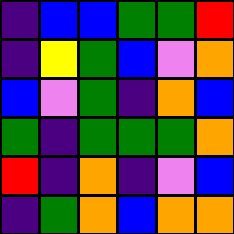[["indigo", "blue", "blue", "green", "green", "red"], ["indigo", "yellow", "green", "blue", "violet", "orange"], ["blue", "violet", "green", "indigo", "orange", "blue"], ["green", "indigo", "green", "green", "green", "orange"], ["red", "indigo", "orange", "indigo", "violet", "blue"], ["indigo", "green", "orange", "blue", "orange", "orange"]]